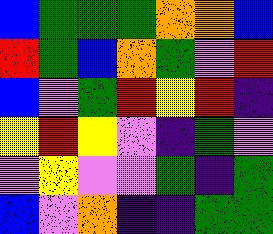[["blue", "green", "green", "green", "orange", "orange", "blue"], ["red", "green", "blue", "orange", "green", "violet", "red"], ["blue", "violet", "green", "red", "yellow", "red", "indigo"], ["yellow", "red", "yellow", "violet", "indigo", "green", "violet"], ["violet", "yellow", "violet", "violet", "green", "indigo", "green"], ["blue", "violet", "orange", "indigo", "indigo", "green", "green"]]